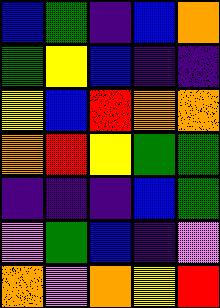[["blue", "green", "indigo", "blue", "orange"], ["green", "yellow", "blue", "indigo", "indigo"], ["yellow", "blue", "red", "orange", "orange"], ["orange", "red", "yellow", "green", "green"], ["indigo", "indigo", "indigo", "blue", "green"], ["violet", "green", "blue", "indigo", "violet"], ["orange", "violet", "orange", "yellow", "red"]]